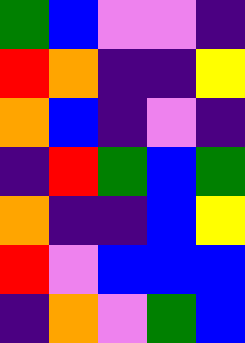[["green", "blue", "violet", "violet", "indigo"], ["red", "orange", "indigo", "indigo", "yellow"], ["orange", "blue", "indigo", "violet", "indigo"], ["indigo", "red", "green", "blue", "green"], ["orange", "indigo", "indigo", "blue", "yellow"], ["red", "violet", "blue", "blue", "blue"], ["indigo", "orange", "violet", "green", "blue"]]